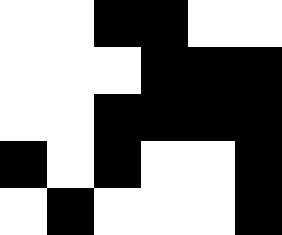[["white", "white", "black", "black", "white", "white"], ["white", "white", "white", "black", "black", "black"], ["white", "white", "black", "black", "black", "black"], ["black", "white", "black", "white", "white", "black"], ["white", "black", "white", "white", "white", "black"]]